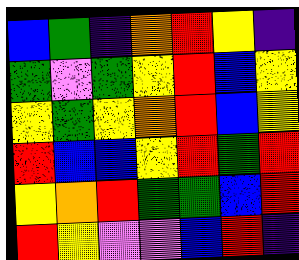[["blue", "green", "indigo", "orange", "red", "yellow", "indigo"], ["green", "violet", "green", "yellow", "red", "blue", "yellow"], ["yellow", "green", "yellow", "orange", "red", "blue", "yellow"], ["red", "blue", "blue", "yellow", "red", "green", "red"], ["yellow", "orange", "red", "green", "green", "blue", "red"], ["red", "yellow", "violet", "violet", "blue", "red", "indigo"]]